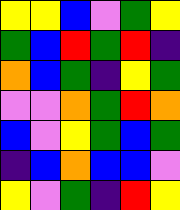[["yellow", "yellow", "blue", "violet", "green", "yellow"], ["green", "blue", "red", "green", "red", "indigo"], ["orange", "blue", "green", "indigo", "yellow", "green"], ["violet", "violet", "orange", "green", "red", "orange"], ["blue", "violet", "yellow", "green", "blue", "green"], ["indigo", "blue", "orange", "blue", "blue", "violet"], ["yellow", "violet", "green", "indigo", "red", "yellow"]]